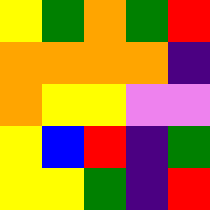[["yellow", "green", "orange", "green", "red"], ["orange", "orange", "orange", "orange", "indigo"], ["orange", "yellow", "yellow", "violet", "violet"], ["yellow", "blue", "red", "indigo", "green"], ["yellow", "yellow", "green", "indigo", "red"]]